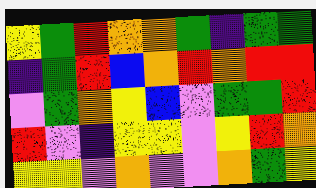[["yellow", "green", "red", "orange", "orange", "green", "indigo", "green", "green"], ["indigo", "green", "red", "blue", "orange", "red", "orange", "red", "red"], ["violet", "green", "orange", "yellow", "blue", "violet", "green", "green", "red"], ["red", "violet", "indigo", "yellow", "yellow", "violet", "yellow", "red", "orange"], ["yellow", "yellow", "violet", "orange", "violet", "violet", "orange", "green", "yellow"]]